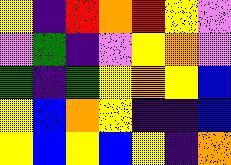[["yellow", "indigo", "red", "orange", "red", "yellow", "violet"], ["violet", "green", "indigo", "violet", "yellow", "orange", "violet"], ["green", "indigo", "green", "yellow", "orange", "yellow", "blue"], ["yellow", "blue", "orange", "yellow", "indigo", "indigo", "blue"], ["yellow", "blue", "yellow", "blue", "yellow", "indigo", "orange"]]